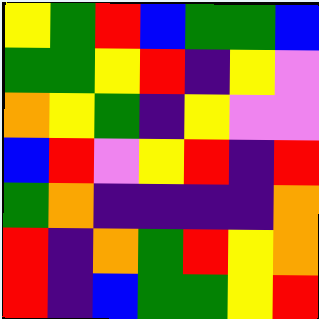[["yellow", "green", "red", "blue", "green", "green", "blue"], ["green", "green", "yellow", "red", "indigo", "yellow", "violet"], ["orange", "yellow", "green", "indigo", "yellow", "violet", "violet"], ["blue", "red", "violet", "yellow", "red", "indigo", "red"], ["green", "orange", "indigo", "indigo", "indigo", "indigo", "orange"], ["red", "indigo", "orange", "green", "red", "yellow", "orange"], ["red", "indigo", "blue", "green", "green", "yellow", "red"]]